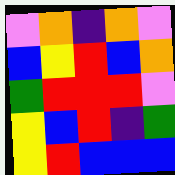[["violet", "orange", "indigo", "orange", "violet"], ["blue", "yellow", "red", "blue", "orange"], ["green", "red", "red", "red", "violet"], ["yellow", "blue", "red", "indigo", "green"], ["yellow", "red", "blue", "blue", "blue"]]